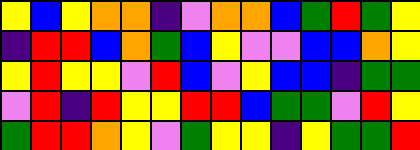[["yellow", "blue", "yellow", "orange", "orange", "indigo", "violet", "orange", "orange", "blue", "green", "red", "green", "yellow"], ["indigo", "red", "red", "blue", "orange", "green", "blue", "yellow", "violet", "violet", "blue", "blue", "orange", "yellow"], ["yellow", "red", "yellow", "yellow", "violet", "red", "blue", "violet", "yellow", "blue", "blue", "indigo", "green", "green"], ["violet", "red", "indigo", "red", "yellow", "yellow", "red", "red", "blue", "green", "green", "violet", "red", "yellow"], ["green", "red", "red", "orange", "yellow", "violet", "green", "yellow", "yellow", "indigo", "yellow", "green", "green", "red"]]